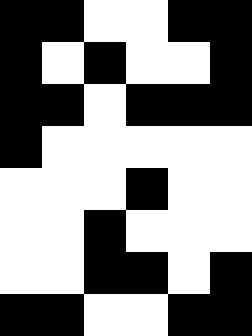[["black", "black", "white", "white", "black", "black"], ["black", "white", "black", "white", "white", "black"], ["black", "black", "white", "black", "black", "black"], ["black", "white", "white", "white", "white", "white"], ["white", "white", "white", "black", "white", "white"], ["white", "white", "black", "white", "white", "white"], ["white", "white", "black", "black", "white", "black"], ["black", "black", "white", "white", "black", "black"]]